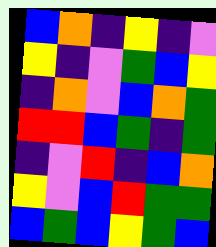[["blue", "orange", "indigo", "yellow", "indigo", "violet"], ["yellow", "indigo", "violet", "green", "blue", "yellow"], ["indigo", "orange", "violet", "blue", "orange", "green"], ["red", "red", "blue", "green", "indigo", "green"], ["indigo", "violet", "red", "indigo", "blue", "orange"], ["yellow", "violet", "blue", "red", "green", "green"], ["blue", "green", "blue", "yellow", "green", "blue"]]